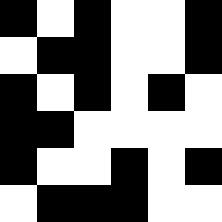[["black", "white", "black", "white", "white", "black"], ["white", "black", "black", "white", "white", "black"], ["black", "white", "black", "white", "black", "white"], ["black", "black", "white", "white", "white", "white"], ["black", "white", "white", "black", "white", "black"], ["white", "black", "black", "black", "white", "white"]]